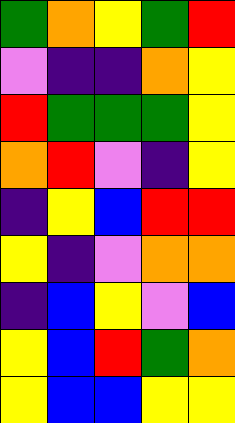[["green", "orange", "yellow", "green", "red"], ["violet", "indigo", "indigo", "orange", "yellow"], ["red", "green", "green", "green", "yellow"], ["orange", "red", "violet", "indigo", "yellow"], ["indigo", "yellow", "blue", "red", "red"], ["yellow", "indigo", "violet", "orange", "orange"], ["indigo", "blue", "yellow", "violet", "blue"], ["yellow", "blue", "red", "green", "orange"], ["yellow", "blue", "blue", "yellow", "yellow"]]